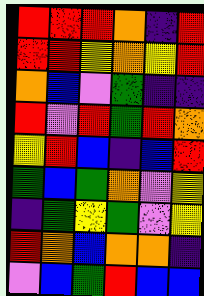[["red", "red", "red", "orange", "indigo", "red"], ["red", "red", "yellow", "orange", "yellow", "red"], ["orange", "blue", "violet", "green", "indigo", "indigo"], ["red", "violet", "red", "green", "red", "orange"], ["yellow", "red", "blue", "indigo", "blue", "red"], ["green", "blue", "green", "orange", "violet", "yellow"], ["indigo", "green", "yellow", "green", "violet", "yellow"], ["red", "orange", "blue", "orange", "orange", "indigo"], ["violet", "blue", "green", "red", "blue", "blue"]]